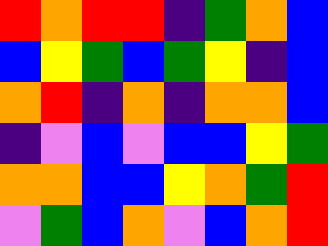[["red", "orange", "red", "red", "indigo", "green", "orange", "blue"], ["blue", "yellow", "green", "blue", "green", "yellow", "indigo", "blue"], ["orange", "red", "indigo", "orange", "indigo", "orange", "orange", "blue"], ["indigo", "violet", "blue", "violet", "blue", "blue", "yellow", "green"], ["orange", "orange", "blue", "blue", "yellow", "orange", "green", "red"], ["violet", "green", "blue", "orange", "violet", "blue", "orange", "red"]]